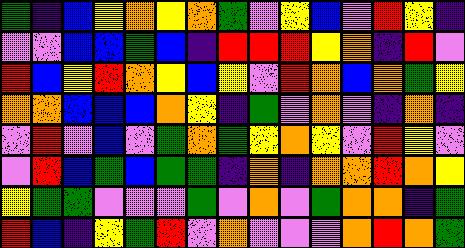[["green", "indigo", "blue", "yellow", "orange", "yellow", "orange", "green", "violet", "yellow", "blue", "violet", "red", "yellow", "indigo"], ["violet", "violet", "blue", "blue", "green", "blue", "indigo", "red", "red", "red", "yellow", "orange", "indigo", "red", "violet"], ["red", "blue", "yellow", "red", "orange", "yellow", "blue", "yellow", "violet", "red", "orange", "blue", "orange", "green", "yellow"], ["orange", "orange", "blue", "blue", "blue", "orange", "yellow", "indigo", "green", "violet", "orange", "violet", "indigo", "orange", "indigo"], ["violet", "red", "violet", "blue", "violet", "green", "orange", "green", "yellow", "orange", "yellow", "violet", "red", "yellow", "violet"], ["violet", "red", "blue", "green", "blue", "green", "green", "indigo", "orange", "indigo", "orange", "orange", "red", "orange", "yellow"], ["yellow", "green", "green", "violet", "violet", "violet", "green", "violet", "orange", "violet", "green", "orange", "orange", "indigo", "green"], ["red", "blue", "indigo", "yellow", "green", "red", "violet", "orange", "violet", "violet", "violet", "orange", "red", "orange", "green"]]